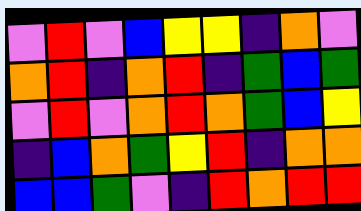[["violet", "red", "violet", "blue", "yellow", "yellow", "indigo", "orange", "violet"], ["orange", "red", "indigo", "orange", "red", "indigo", "green", "blue", "green"], ["violet", "red", "violet", "orange", "red", "orange", "green", "blue", "yellow"], ["indigo", "blue", "orange", "green", "yellow", "red", "indigo", "orange", "orange"], ["blue", "blue", "green", "violet", "indigo", "red", "orange", "red", "red"]]